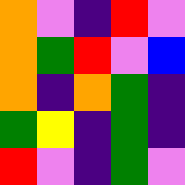[["orange", "violet", "indigo", "red", "violet"], ["orange", "green", "red", "violet", "blue"], ["orange", "indigo", "orange", "green", "indigo"], ["green", "yellow", "indigo", "green", "indigo"], ["red", "violet", "indigo", "green", "violet"]]